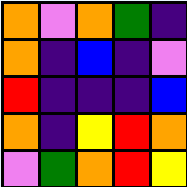[["orange", "violet", "orange", "green", "indigo"], ["orange", "indigo", "blue", "indigo", "violet"], ["red", "indigo", "indigo", "indigo", "blue"], ["orange", "indigo", "yellow", "red", "orange"], ["violet", "green", "orange", "red", "yellow"]]